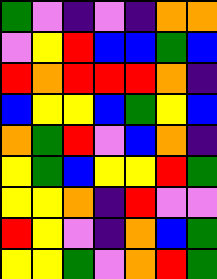[["green", "violet", "indigo", "violet", "indigo", "orange", "orange"], ["violet", "yellow", "red", "blue", "blue", "green", "blue"], ["red", "orange", "red", "red", "red", "orange", "indigo"], ["blue", "yellow", "yellow", "blue", "green", "yellow", "blue"], ["orange", "green", "red", "violet", "blue", "orange", "indigo"], ["yellow", "green", "blue", "yellow", "yellow", "red", "green"], ["yellow", "yellow", "orange", "indigo", "red", "violet", "violet"], ["red", "yellow", "violet", "indigo", "orange", "blue", "green"], ["yellow", "yellow", "green", "violet", "orange", "red", "green"]]